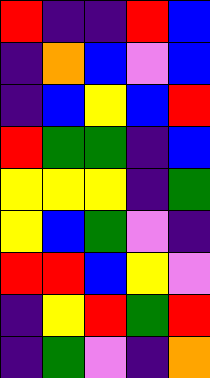[["red", "indigo", "indigo", "red", "blue"], ["indigo", "orange", "blue", "violet", "blue"], ["indigo", "blue", "yellow", "blue", "red"], ["red", "green", "green", "indigo", "blue"], ["yellow", "yellow", "yellow", "indigo", "green"], ["yellow", "blue", "green", "violet", "indigo"], ["red", "red", "blue", "yellow", "violet"], ["indigo", "yellow", "red", "green", "red"], ["indigo", "green", "violet", "indigo", "orange"]]